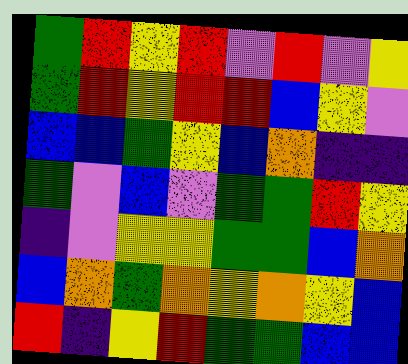[["green", "red", "yellow", "red", "violet", "red", "violet", "yellow"], ["green", "red", "yellow", "red", "red", "blue", "yellow", "violet"], ["blue", "blue", "green", "yellow", "blue", "orange", "indigo", "indigo"], ["green", "violet", "blue", "violet", "green", "green", "red", "yellow"], ["indigo", "violet", "yellow", "yellow", "green", "green", "blue", "orange"], ["blue", "orange", "green", "orange", "yellow", "orange", "yellow", "blue"], ["red", "indigo", "yellow", "red", "green", "green", "blue", "blue"]]